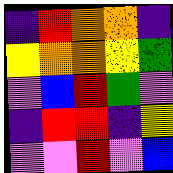[["indigo", "red", "orange", "orange", "indigo"], ["yellow", "orange", "orange", "yellow", "green"], ["violet", "blue", "red", "green", "violet"], ["indigo", "red", "red", "indigo", "yellow"], ["violet", "violet", "red", "violet", "blue"]]